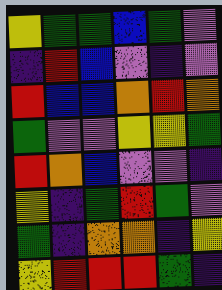[["yellow", "green", "green", "blue", "green", "violet"], ["indigo", "red", "blue", "violet", "indigo", "violet"], ["red", "blue", "blue", "orange", "red", "orange"], ["green", "violet", "violet", "yellow", "yellow", "green"], ["red", "orange", "blue", "violet", "violet", "indigo"], ["yellow", "indigo", "green", "red", "green", "violet"], ["green", "indigo", "orange", "orange", "indigo", "yellow"], ["yellow", "red", "red", "red", "green", "indigo"]]